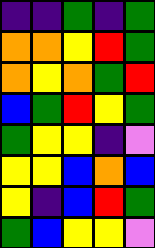[["indigo", "indigo", "green", "indigo", "green"], ["orange", "orange", "yellow", "red", "green"], ["orange", "yellow", "orange", "green", "red"], ["blue", "green", "red", "yellow", "green"], ["green", "yellow", "yellow", "indigo", "violet"], ["yellow", "yellow", "blue", "orange", "blue"], ["yellow", "indigo", "blue", "red", "green"], ["green", "blue", "yellow", "yellow", "violet"]]